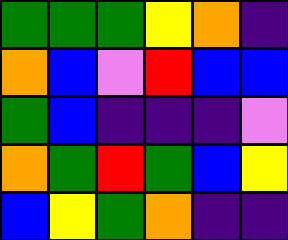[["green", "green", "green", "yellow", "orange", "indigo"], ["orange", "blue", "violet", "red", "blue", "blue"], ["green", "blue", "indigo", "indigo", "indigo", "violet"], ["orange", "green", "red", "green", "blue", "yellow"], ["blue", "yellow", "green", "orange", "indigo", "indigo"]]